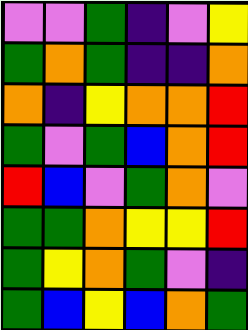[["violet", "violet", "green", "indigo", "violet", "yellow"], ["green", "orange", "green", "indigo", "indigo", "orange"], ["orange", "indigo", "yellow", "orange", "orange", "red"], ["green", "violet", "green", "blue", "orange", "red"], ["red", "blue", "violet", "green", "orange", "violet"], ["green", "green", "orange", "yellow", "yellow", "red"], ["green", "yellow", "orange", "green", "violet", "indigo"], ["green", "blue", "yellow", "blue", "orange", "green"]]